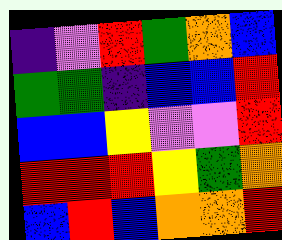[["indigo", "violet", "red", "green", "orange", "blue"], ["green", "green", "indigo", "blue", "blue", "red"], ["blue", "blue", "yellow", "violet", "violet", "red"], ["red", "red", "red", "yellow", "green", "orange"], ["blue", "red", "blue", "orange", "orange", "red"]]